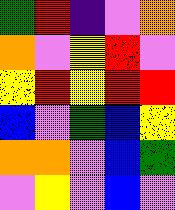[["green", "red", "indigo", "violet", "orange"], ["orange", "violet", "yellow", "red", "violet"], ["yellow", "red", "yellow", "red", "red"], ["blue", "violet", "green", "blue", "yellow"], ["orange", "orange", "violet", "blue", "green"], ["violet", "yellow", "violet", "blue", "violet"]]